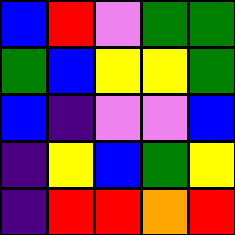[["blue", "red", "violet", "green", "green"], ["green", "blue", "yellow", "yellow", "green"], ["blue", "indigo", "violet", "violet", "blue"], ["indigo", "yellow", "blue", "green", "yellow"], ["indigo", "red", "red", "orange", "red"]]